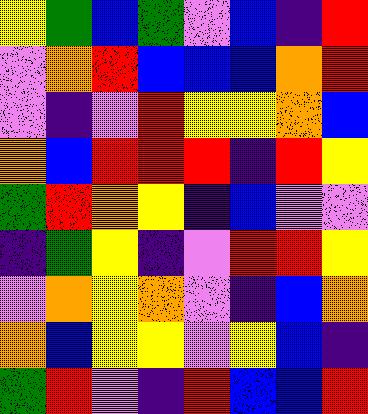[["yellow", "green", "blue", "green", "violet", "blue", "indigo", "red"], ["violet", "orange", "red", "blue", "blue", "blue", "orange", "red"], ["violet", "indigo", "violet", "red", "yellow", "yellow", "orange", "blue"], ["orange", "blue", "red", "red", "red", "indigo", "red", "yellow"], ["green", "red", "orange", "yellow", "indigo", "blue", "violet", "violet"], ["indigo", "green", "yellow", "indigo", "violet", "red", "red", "yellow"], ["violet", "orange", "yellow", "orange", "violet", "indigo", "blue", "orange"], ["orange", "blue", "yellow", "yellow", "violet", "yellow", "blue", "indigo"], ["green", "red", "violet", "indigo", "red", "blue", "blue", "red"]]